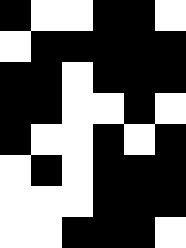[["black", "white", "white", "black", "black", "white"], ["white", "black", "black", "black", "black", "black"], ["black", "black", "white", "black", "black", "black"], ["black", "black", "white", "white", "black", "white"], ["black", "white", "white", "black", "white", "black"], ["white", "black", "white", "black", "black", "black"], ["white", "white", "white", "black", "black", "black"], ["white", "white", "black", "black", "black", "white"]]